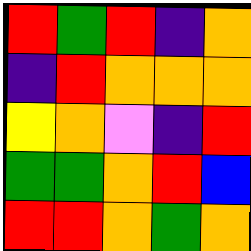[["red", "green", "red", "indigo", "orange"], ["indigo", "red", "orange", "orange", "orange"], ["yellow", "orange", "violet", "indigo", "red"], ["green", "green", "orange", "red", "blue"], ["red", "red", "orange", "green", "orange"]]